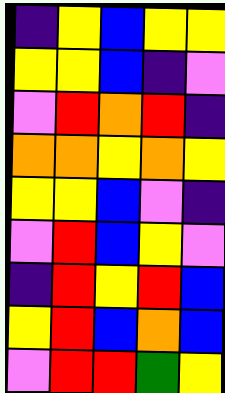[["indigo", "yellow", "blue", "yellow", "yellow"], ["yellow", "yellow", "blue", "indigo", "violet"], ["violet", "red", "orange", "red", "indigo"], ["orange", "orange", "yellow", "orange", "yellow"], ["yellow", "yellow", "blue", "violet", "indigo"], ["violet", "red", "blue", "yellow", "violet"], ["indigo", "red", "yellow", "red", "blue"], ["yellow", "red", "blue", "orange", "blue"], ["violet", "red", "red", "green", "yellow"]]